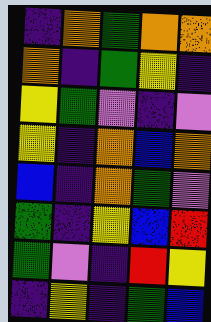[["indigo", "orange", "green", "orange", "orange"], ["orange", "indigo", "green", "yellow", "indigo"], ["yellow", "green", "violet", "indigo", "violet"], ["yellow", "indigo", "orange", "blue", "orange"], ["blue", "indigo", "orange", "green", "violet"], ["green", "indigo", "yellow", "blue", "red"], ["green", "violet", "indigo", "red", "yellow"], ["indigo", "yellow", "indigo", "green", "blue"]]